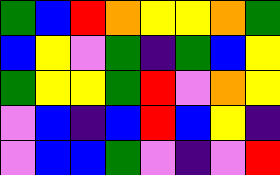[["green", "blue", "red", "orange", "yellow", "yellow", "orange", "green"], ["blue", "yellow", "violet", "green", "indigo", "green", "blue", "yellow"], ["green", "yellow", "yellow", "green", "red", "violet", "orange", "yellow"], ["violet", "blue", "indigo", "blue", "red", "blue", "yellow", "indigo"], ["violet", "blue", "blue", "green", "violet", "indigo", "violet", "red"]]